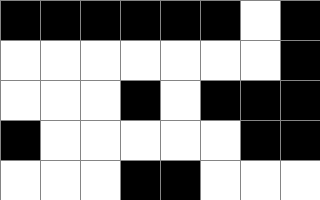[["black", "black", "black", "black", "black", "black", "white", "black"], ["white", "white", "white", "white", "white", "white", "white", "black"], ["white", "white", "white", "black", "white", "black", "black", "black"], ["black", "white", "white", "white", "white", "white", "black", "black"], ["white", "white", "white", "black", "black", "white", "white", "white"]]